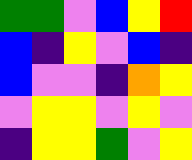[["green", "green", "violet", "blue", "yellow", "red"], ["blue", "indigo", "yellow", "violet", "blue", "indigo"], ["blue", "violet", "violet", "indigo", "orange", "yellow"], ["violet", "yellow", "yellow", "violet", "yellow", "violet"], ["indigo", "yellow", "yellow", "green", "violet", "yellow"]]